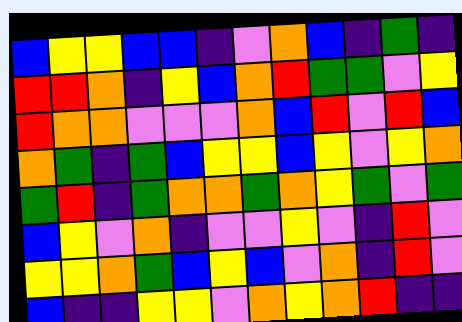[["blue", "yellow", "yellow", "blue", "blue", "indigo", "violet", "orange", "blue", "indigo", "green", "indigo"], ["red", "red", "orange", "indigo", "yellow", "blue", "orange", "red", "green", "green", "violet", "yellow"], ["red", "orange", "orange", "violet", "violet", "violet", "orange", "blue", "red", "violet", "red", "blue"], ["orange", "green", "indigo", "green", "blue", "yellow", "yellow", "blue", "yellow", "violet", "yellow", "orange"], ["green", "red", "indigo", "green", "orange", "orange", "green", "orange", "yellow", "green", "violet", "green"], ["blue", "yellow", "violet", "orange", "indigo", "violet", "violet", "yellow", "violet", "indigo", "red", "violet"], ["yellow", "yellow", "orange", "green", "blue", "yellow", "blue", "violet", "orange", "indigo", "red", "violet"], ["blue", "indigo", "indigo", "yellow", "yellow", "violet", "orange", "yellow", "orange", "red", "indigo", "indigo"]]